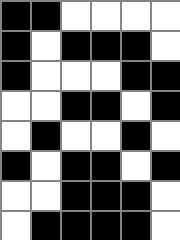[["black", "black", "white", "white", "white", "white"], ["black", "white", "black", "black", "black", "white"], ["black", "white", "white", "white", "black", "black"], ["white", "white", "black", "black", "white", "black"], ["white", "black", "white", "white", "black", "white"], ["black", "white", "black", "black", "white", "black"], ["white", "white", "black", "black", "black", "white"], ["white", "black", "black", "black", "black", "white"]]